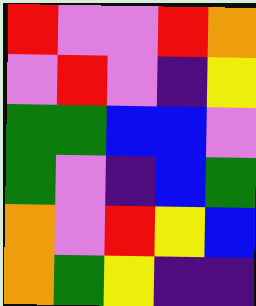[["red", "violet", "violet", "red", "orange"], ["violet", "red", "violet", "indigo", "yellow"], ["green", "green", "blue", "blue", "violet"], ["green", "violet", "indigo", "blue", "green"], ["orange", "violet", "red", "yellow", "blue"], ["orange", "green", "yellow", "indigo", "indigo"]]